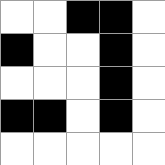[["white", "white", "black", "black", "white"], ["black", "white", "white", "black", "white"], ["white", "white", "white", "black", "white"], ["black", "black", "white", "black", "white"], ["white", "white", "white", "white", "white"]]